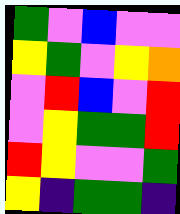[["green", "violet", "blue", "violet", "violet"], ["yellow", "green", "violet", "yellow", "orange"], ["violet", "red", "blue", "violet", "red"], ["violet", "yellow", "green", "green", "red"], ["red", "yellow", "violet", "violet", "green"], ["yellow", "indigo", "green", "green", "indigo"]]